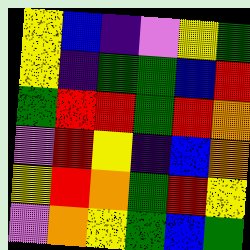[["yellow", "blue", "indigo", "violet", "yellow", "green"], ["yellow", "indigo", "green", "green", "blue", "red"], ["green", "red", "red", "green", "red", "orange"], ["violet", "red", "yellow", "indigo", "blue", "orange"], ["yellow", "red", "orange", "green", "red", "yellow"], ["violet", "orange", "yellow", "green", "blue", "green"]]